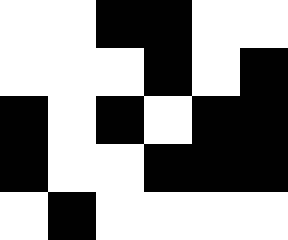[["white", "white", "black", "black", "white", "white"], ["white", "white", "white", "black", "white", "black"], ["black", "white", "black", "white", "black", "black"], ["black", "white", "white", "black", "black", "black"], ["white", "black", "white", "white", "white", "white"]]